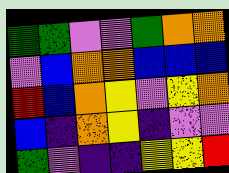[["green", "green", "violet", "violet", "green", "orange", "orange"], ["violet", "blue", "orange", "orange", "blue", "blue", "blue"], ["red", "blue", "orange", "yellow", "violet", "yellow", "orange"], ["blue", "indigo", "orange", "yellow", "indigo", "violet", "violet"], ["green", "violet", "indigo", "indigo", "yellow", "yellow", "red"]]